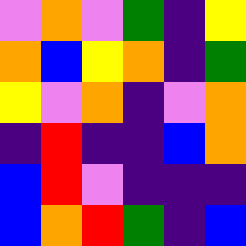[["violet", "orange", "violet", "green", "indigo", "yellow"], ["orange", "blue", "yellow", "orange", "indigo", "green"], ["yellow", "violet", "orange", "indigo", "violet", "orange"], ["indigo", "red", "indigo", "indigo", "blue", "orange"], ["blue", "red", "violet", "indigo", "indigo", "indigo"], ["blue", "orange", "red", "green", "indigo", "blue"]]